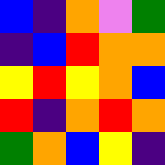[["blue", "indigo", "orange", "violet", "green"], ["indigo", "blue", "red", "orange", "orange"], ["yellow", "red", "yellow", "orange", "blue"], ["red", "indigo", "orange", "red", "orange"], ["green", "orange", "blue", "yellow", "indigo"]]